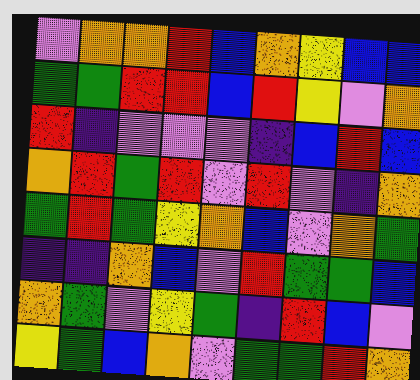[["violet", "orange", "orange", "red", "blue", "orange", "yellow", "blue", "blue"], ["green", "green", "red", "red", "blue", "red", "yellow", "violet", "orange"], ["red", "indigo", "violet", "violet", "violet", "indigo", "blue", "red", "blue"], ["orange", "red", "green", "red", "violet", "red", "violet", "indigo", "orange"], ["green", "red", "green", "yellow", "orange", "blue", "violet", "orange", "green"], ["indigo", "indigo", "orange", "blue", "violet", "red", "green", "green", "blue"], ["orange", "green", "violet", "yellow", "green", "indigo", "red", "blue", "violet"], ["yellow", "green", "blue", "orange", "violet", "green", "green", "red", "orange"]]